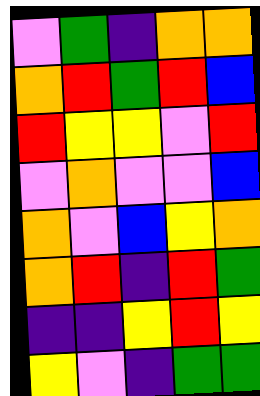[["violet", "green", "indigo", "orange", "orange"], ["orange", "red", "green", "red", "blue"], ["red", "yellow", "yellow", "violet", "red"], ["violet", "orange", "violet", "violet", "blue"], ["orange", "violet", "blue", "yellow", "orange"], ["orange", "red", "indigo", "red", "green"], ["indigo", "indigo", "yellow", "red", "yellow"], ["yellow", "violet", "indigo", "green", "green"]]